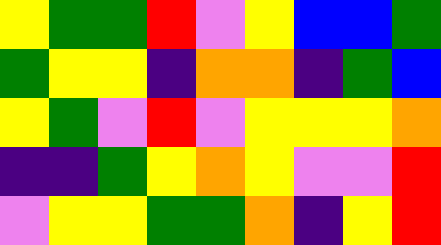[["yellow", "green", "green", "red", "violet", "yellow", "blue", "blue", "green"], ["green", "yellow", "yellow", "indigo", "orange", "orange", "indigo", "green", "blue"], ["yellow", "green", "violet", "red", "violet", "yellow", "yellow", "yellow", "orange"], ["indigo", "indigo", "green", "yellow", "orange", "yellow", "violet", "violet", "red"], ["violet", "yellow", "yellow", "green", "green", "orange", "indigo", "yellow", "red"]]